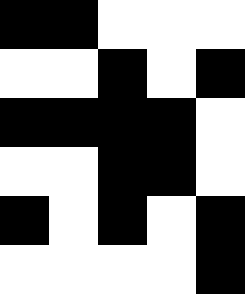[["black", "black", "white", "white", "white"], ["white", "white", "black", "white", "black"], ["black", "black", "black", "black", "white"], ["white", "white", "black", "black", "white"], ["black", "white", "black", "white", "black"], ["white", "white", "white", "white", "black"]]